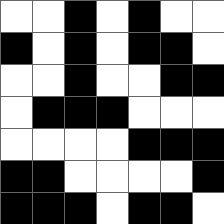[["white", "white", "black", "white", "black", "white", "white"], ["black", "white", "black", "white", "black", "black", "white"], ["white", "white", "black", "white", "white", "black", "black"], ["white", "black", "black", "black", "white", "white", "white"], ["white", "white", "white", "white", "black", "black", "black"], ["black", "black", "white", "white", "white", "white", "black"], ["black", "black", "black", "white", "black", "black", "white"]]